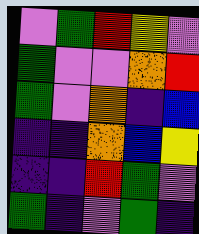[["violet", "green", "red", "yellow", "violet"], ["green", "violet", "violet", "orange", "red"], ["green", "violet", "orange", "indigo", "blue"], ["indigo", "indigo", "orange", "blue", "yellow"], ["indigo", "indigo", "red", "green", "violet"], ["green", "indigo", "violet", "green", "indigo"]]